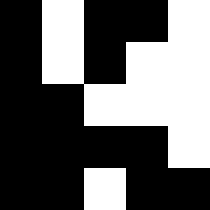[["black", "white", "black", "black", "white"], ["black", "white", "black", "white", "white"], ["black", "black", "white", "white", "white"], ["black", "black", "black", "black", "white"], ["black", "black", "white", "black", "black"]]